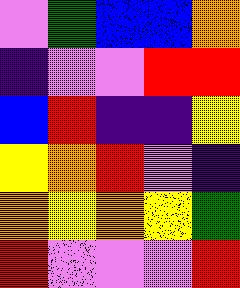[["violet", "green", "blue", "blue", "orange"], ["indigo", "violet", "violet", "red", "red"], ["blue", "red", "indigo", "indigo", "yellow"], ["yellow", "orange", "red", "violet", "indigo"], ["orange", "yellow", "orange", "yellow", "green"], ["red", "violet", "violet", "violet", "red"]]